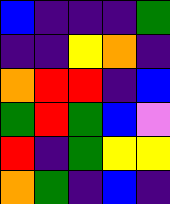[["blue", "indigo", "indigo", "indigo", "green"], ["indigo", "indigo", "yellow", "orange", "indigo"], ["orange", "red", "red", "indigo", "blue"], ["green", "red", "green", "blue", "violet"], ["red", "indigo", "green", "yellow", "yellow"], ["orange", "green", "indigo", "blue", "indigo"]]